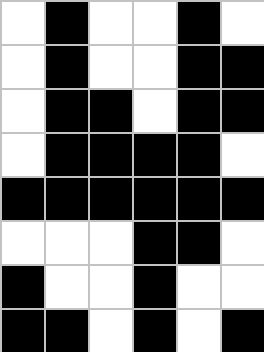[["white", "black", "white", "white", "black", "white"], ["white", "black", "white", "white", "black", "black"], ["white", "black", "black", "white", "black", "black"], ["white", "black", "black", "black", "black", "white"], ["black", "black", "black", "black", "black", "black"], ["white", "white", "white", "black", "black", "white"], ["black", "white", "white", "black", "white", "white"], ["black", "black", "white", "black", "white", "black"]]